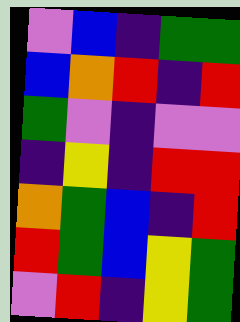[["violet", "blue", "indigo", "green", "green"], ["blue", "orange", "red", "indigo", "red"], ["green", "violet", "indigo", "violet", "violet"], ["indigo", "yellow", "indigo", "red", "red"], ["orange", "green", "blue", "indigo", "red"], ["red", "green", "blue", "yellow", "green"], ["violet", "red", "indigo", "yellow", "green"]]